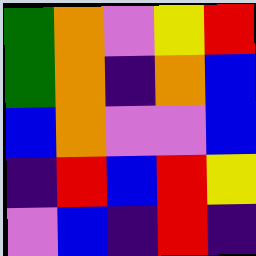[["green", "orange", "violet", "yellow", "red"], ["green", "orange", "indigo", "orange", "blue"], ["blue", "orange", "violet", "violet", "blue"], ["indigo", "red", "blue", "red", "yellow"], ["violet", "blue", "indigo", "red", "indigo"]]